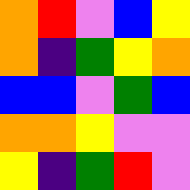[["orange", "red", "violet", "blue", "yellow"], ["orange", "indigo", "green", "yellow", "orange"], ["blue", "blue", "violet", "green", "blue"], ["orange", "orange", "yellow", "violet", "violet"], ["yellow", "indigo", "green", "red", "violet"]]